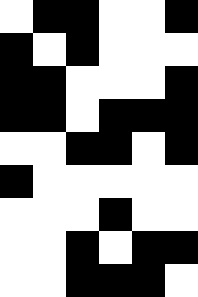[["white", "black", "black", "white", "white", "black"], ["black", "white", "black", "white", "white", "white"], ["black", "black", "white", "white", "white", "black"], ["black", "black", "white", "black", "black", "black"], ["white", "white", "black", "black", "white", "black"], ["black", "white", "white", "white", "white", "white"], ["white", "white", "white", "black", "white", "white"], ["white", "white", "black", "white", "black", "black"], ["white", "white", "black", "black", "black", "white"]]